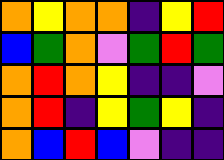[["orange", "yellow", "orange", "orange", "indigo", "yellow", "red"], ["blue", "green", "orange", "violet", "green", "red", "green"], ["orange", "red", "orange", "yellow", "indigo", "indigo", "violet"], ["orange", "red", "indigo", "yellow", "green", "yellow", "indigo"], ["orange", "blue", "red", "blue", "violet", "indigo", "indigo"]]